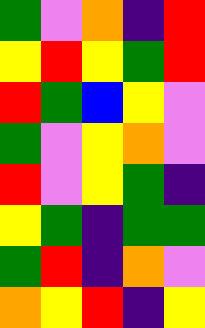[["green", "violet", "orange", "indigo", "red"], ["yellow", "red", "yellow", "green", "red"], ["red", "green", "blue", "yellow", "violet"], ["green", "violet", "yellow", "orange", "violet"], ["red", "violet", "yellow", "green", "indigo"], ["yellow", "green", "indigo", "green", "green"], ["green", "red", "indigo", "orange", "violet"], ["orange", "yellow", "red", "indigo", "yellow"]]